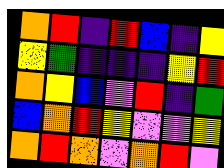[["orange", "red", "indigo", "red", "blue", "indigo", "yellow"], ["yellow", "green", "indigo", "indigo", "indigo", "yellow", "red"], ["orange", "yellow", "blue", "violet", "red", "indigo", "green"], ["blue", "orange", "red", "yellow", "violet", "violet", "yellow"], ["orange", "red", "orange", "violet", "orange", "red", "violet"]]